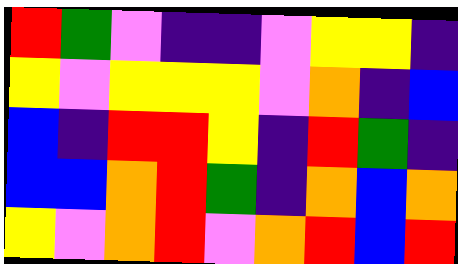[["red", "green", "violet", "indigo", "indigo", "violet", "yellow", "yellow", "indigo"], ["yellow", "violet", "yellow", "yellow", "yellow", "violet", "orange", "indigo", "blue"], ["blue", "indigo", "red", "red", "yellow", "indigo", "red", "green", "indigo"], ["blue", "blue", "orange", "red", "green", "indigo", "orange", "blue", "orange"], ["yellow", "violet", "orange", "red", "violet", "orange", "red", "blue", "red"]]